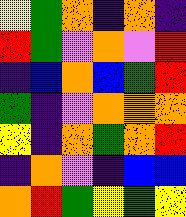[["yellow", "green", "orange", "indigo", "orange", "indigo"], ["red", "green", "violet", "orange", "violet", "red"], ["indigo", "blue", "orange", "blue", "green", "red"], ["green", "indigo", "violet", "orange", "orange", "orange"], ["yellow", "indigo", "orange", "green", "orange", "red"], ["indigo", "orange", "violet", "indigo", "blue", "blue"], ["orange", "red", "green", "yellow", "green", "yellow"]]